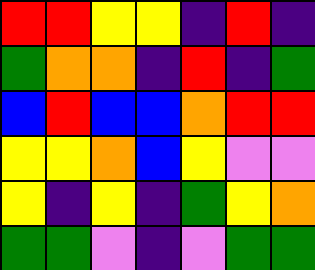[["red", "red", "yellow", "yellow", "indigo", "red", "indigo"], ["green", "orange", "orange", "indigo", "red", "indigo", "green"], ["blue", "red", "blue", "blue", "orange", "red", "red"], ["yellow", "yellow", "orange", "blue", "yellow", "violet", "violet"], ["yellow", "indigo", "yellow", "indigo", "green", "yellow", "orange"], ["green", "green", "violet", "indigo", "violet", "green", "green"]]